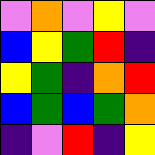[["violet", "orange", "violet", "yellow", "violet"], ["blue", "yellow", "green", "red", "indigo"], ["yellow", "green", "indigo", "orange", "red"], ["blue", "green", "blue", "green", "orange"], ["indigo", "violet", "red", "indigo", "yellow"]]